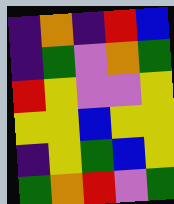[["indigo", "orange", "indigo", "red", "blue"], ["indigo", "green", "violet", "orange", "green"], ["red", "yellow", "violet", "violet", "yellow"], ["yellow", "yellow", "blue", "yellow", "yellow"], ["indigo", "yellow", "green", "blue", "yellow"], ["green", "orange", "red", "violet", "green"]]